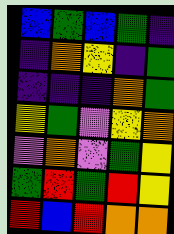[["blue", "green", "blue", "green", "indigo"], ["indigo", "orange", "yellow", "indigo", "green"], ["indigo", "indigo", "indigo", "orange", "green"], ["yellow", "green", "violet", "yellow", "orange"], ["violet", "orange", "violet", "green", "yellow"], ["green", "red", "green", "red", "yellow"], ["red", "blue", "red", "orange", "orange"]]